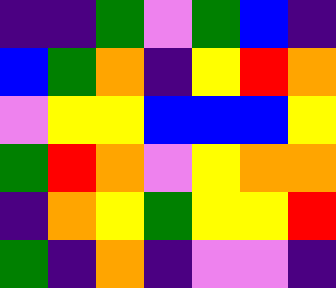[["indigo", "indigo", "green", "violet", "green", "blue", "indigo"], ["blue", "green", "orange", "indigo", "yellow", "red", "orange"], ["violet", "yellow", "yellow", "blue", "blue", "blue", "yellow"], ["green", "red", "orange", "violet", "yellow", "orange", "orange"], ["indigo", "orange", "yellow", "green", "yellow", "yellow", "red"], ["green", "indigo", "orange", "indigo", "violet", "violet", "indigo"]]